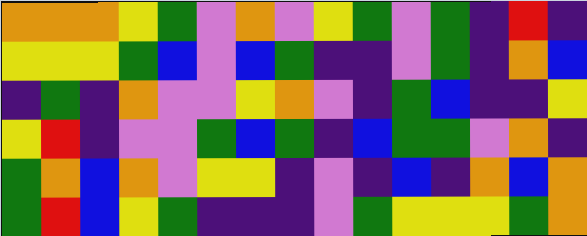[["orange", "orange", "orange", "yellow", "green", "violet", "orange", "violet", "yellow", "green", "violet", "green", "indigo", "red", "indigo"], ["yellow", "yellow", "yellow", "green", "blue", "violet", "blue", "green", "indigo", "indigo", "violet", "green", "indigo", "orange", "blue"], ["indigo", "green", "indigo", "orange", "violet", "violet", "yellow", "orange", "violet", "indigo", "green", "blue", "indigo", "indigo", "yellow"], ["yellow", "red", "indigo", "violet", "violet", "green", "blue", "green", "indigo", "blue", "green", "green", "violet", "orange", "indigo"], ["green", "orange", "blue", "orange", "violet", "yellow", "yellow", "indigo", "violet", "indigo", "blue", "indigo", "orange", "blue", "orange"], ["green", "red", "blue", "yellow", "green", "indigo", "indigo", "indigo", "violet", "green", "yellow", "yellow", "yellow", "green", "orange"]]